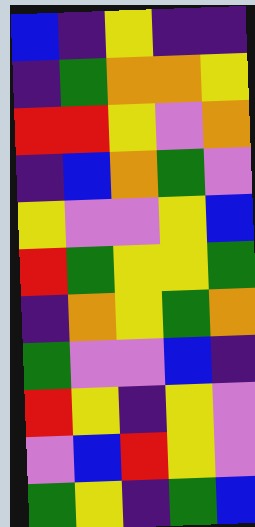[["blue", "indigo", "yellow", "indigo", "indigo"], ["indigo", "green", "orange", "orange", "yellow"], ["red", "red", "yellow", "violet", "orange"], ["indigo", "blue", "orange", "green", "violet"], ["yellow", "violet", "violet", "yellow", "blue"], ["red", "green", "yellow", "yellow", "green"], ["indigo", "orange", "yellow", "green", "orange"], ["green", "violet", "violet", "blue", "indigo"], ["red", "yellow", "indigo", "yellow", "violet"], ["violet", "blue", "red", "yellow", "violet"], ["green", "yellow", "indigo", "green", "blue"]]